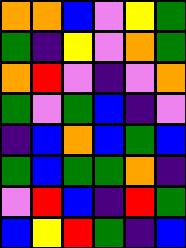[["orange", "orange", "blue", "violet", "yellow", "green"], ["green", "indigo", "yellow", "violet", "orange", "green"], ["orange", "red", "violet", "indigo", "violet", "orange"], ["green", "violet", "green", "blue", "indigo", "violet"], ["indigo", "blue", "orange", "blue", "green", "blue"], ["green", "blue", "green", "green", "orange", "indigo"], ["violet", "red", "blue", "indigo", "red", "green"], ["blue", "yellow", "red", "green", "indigo", "blue"]]